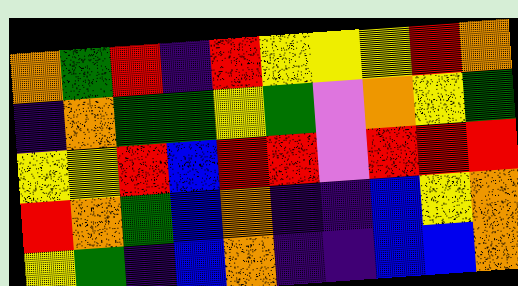[["orange", "green", "red", "indigo", "red", "yellow", "yellow", "yellow", "red", "orange"], ["indigo", "orange", "green", "green", "yellow", "green", "violet", "orange", "yellow", "green"], ["yellow", "yellow", "red", "blue", "red", "red", "violet", "red", "red", "red"], ["red", "orange", "green", "blue", "orange", "indigo", "indigo", "blue", "yellow", "orange"], ["yellow", "green", "indigo", "blue", "orange", "indigo", "indigo", "blue", "blue", "orange"]]